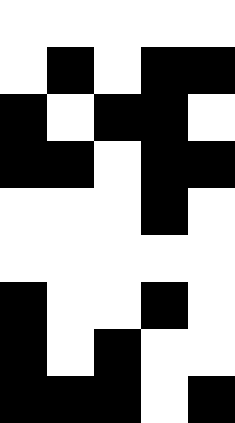[["white", "white", "white", "white", "white"], ["white", "black", "white", "black", "black"], ["black", "white", "black", "black", "white"], ["black", "black", "white", "black", "black"], ["white", "white", "white", "black", "white"], ["white", "white", "white", "white", "white"], ["black", "white", "white", "black", "white"], ["black", "white", "black", "white", "white"], ["black", "black", "black", "white", "black"]]